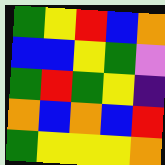[["green", "yellow", "red", "blue", "orange"], ["blue", "blue", "yellow", "green", "violet"], ["green", "red", "green", "yellow", "indigo"], ["orange", "blue", "orange", "blue", "red"], ["green", "yellow", "yellow", "yellow", "orange"]]